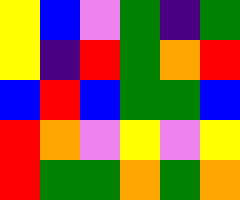[["yellow", "blue", "violet", "green", "indigo", "green"], ["yellow", "indigo", "red", "green", "orange", "red"], ["blue", "red", "blue", "green", "green", "blue"], ["red", "orange", "violet", "yellow", "violet", "yellow"], ["red", "green", "green", "orange", "green", "orange"]]